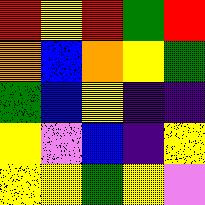[["red", "yellow", "red", "green", "red"], ["orange", "blue", "orange", "yellow", "green"], ["green", "blue", "yellow", "indigo", "indigo"], ["yellow", "violet", "blue", "indigo", "yellow"], ["yellow", "yellow", "green", "yellow", "violet"]]